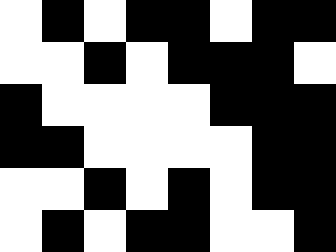[["white", "black", "white", "black", "black", "white", "black", "black"], ["white", "white", "black", "white", "black", "black", "black", "white"], ["black", "white", "white", "white", "white", "black", "black", "black"], ["black", "black", "white", "white", "white", "white", "black", "black"], ["white", "white", "black", "white", "black", "white", "black", "black"], ["white", "black", "white", "black", "black", "white", "white", "black"]]